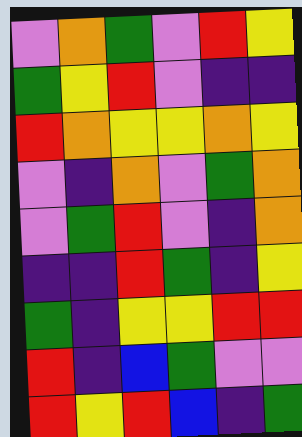[["violet", "orange", "green", "violet", "red", "yellow"], ["green", "yellow", "red", "violet", "indigo", "indigo"], ["red", "orange", "yellow", "yellow", "orange", "yellow"], ["violet", "indigo", "orange", "violet", "green", "orange"], ["violet", "green", "red", "violet", "indigo", "orange"], ["indigo", "indigo", "red", "green", "indigo", "yellow"], ["green", "indigo", "yellow", "yellow", "red", "red"], ["red", "indigo", "blue", "green", "violet", "violet"], ["red", "yellow", "red", "blue", "indigo", "green"]]